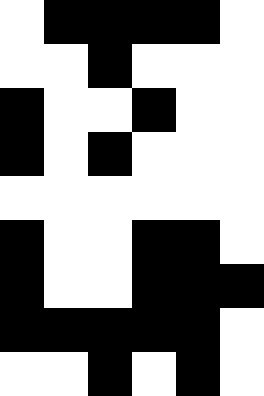[["white", "black", "black", "black", "black", "white"], ["white", "white", "black", "white", "white", "white"], ["black", "white", "white", "black", "white", "white"], ["black", "white", "black", "white", "white", "white"], ["white", "white", "white", "white", "white", "white"], ["black", "white", "white", "black", "black", "white"], ["black", "white", "white", "black", "black", "black"], ["black", "black", "black", "black", "black", "white"], ["white", "white", "black", "white", "black", "white"]]